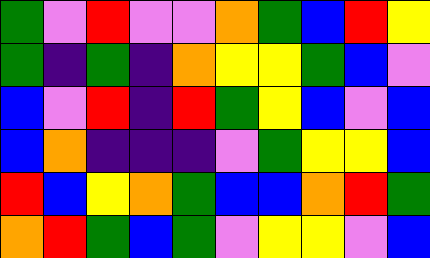[["green", "violet", "red", "violet", "violet", "orange", "green", "blue", "red", "yellow"], ["green", "indigo", "green", "indigo", "orange", "yellow", "yellow", "green", "blue", "violet"], ["blue", "violet", "red", "indigo", "red", "green", "yellow", "blue", "violet", "blue"], ["blue", "orange", "indigo", "indigo", "indigo", "violet", "green", "yellow", "yellow", "blue"], ["red", "blue", "yellow", "orange", "green", "blue", "blue", "orange", "red", "green"], ["orange", "red", "green", "blue", "green", "violet", "yellow", "yellow", "violet", "blue"]]